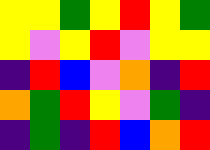[["yellow", "yellow", "green", "yellow", "red", "yellow", "green"], ["yellow", "violet", "yellow", "red", "violet", "yellow", "yellow"], ["indigo", "red", "blue", "violet", "orange", "indigo", "red"], ["orange", "green", "red", "yellow", "violet", "green", "indigo"], ["indigo", "green", "indigo", "red", "blue", "orange", "red"]]